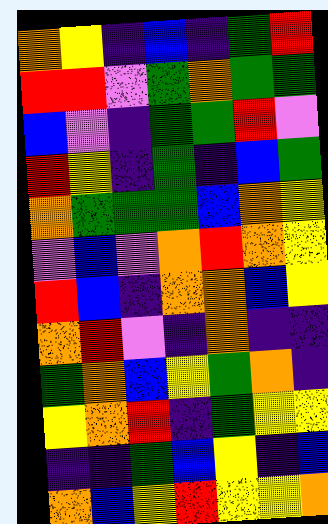[["orange", "yellow", "indigo", "blue", "indigo", "green", "red"], ["red", "red", "violet", "green", "orange", "green", "green"], ["blue", "violet", "indigo", "green", "green", "red", "violet"], ["red", "yellow", "indigo", "green", "indigo", "blue", "green"], ["orange", "green", "green", "green", "blue", "orange", "yellow"], ["violet", "blue", "violet", "orange", "red", "orange", "yellow"], ["red", "blue", "indigo", "orange", "orange", "blue", "yellow"], ["orange", "red", "violet", "indigo", "orange", "indigo", "indigo"], ["green", "orange", "blue", "yellow", "green", "orange", "indigo"], ["yellow", "orange", "red", "indigo", "green", "yellow", "yellow"], ["indigo", "indigo", "green", "blue", "yellow", "indigo", "blue"], ["orange", "blue", "yellow", "red", "yellow", "yellow", "orange"]]